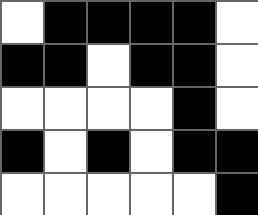[["white", "black", "black", "black", "black", "white"], ["black", "black", "white", "black", "black", "white"], ["white", "white", "white", "white", "black", "white"], ["black", "white", "black", "white", "black", "black"], ["white", "white", "white", "white", "white", "black"]]